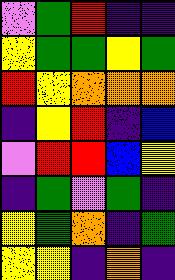[["violet", "green", "red", "indigo", "indigo"], ["yellow", "green", "green", "yellow", "green"], ["red", "yellow", "orange", "orange", "orange"], ["indigo", "yellow", "red", "indigo", "blue"], ["violet", "red", "red", "blue", "yellow"], ["indigo", "green", "violet", "green", "indigo"], ["yellow", "green", "orange", "indigo", "green"], ["yellow", "yellow", "indigo", "orange", "indigo"]]